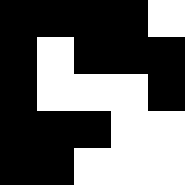[["black", "black", "black", "black", "white"], ["black", "white", "black", "black", "black"], ["black", "white", "white", "white", "black"], ["black", "black", "black", "white", "white"], ["black", "black", "white", "white", "white"]]